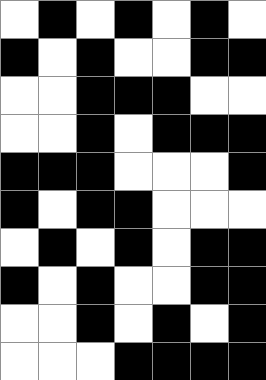[["white", "black", "white", "black", "white", "black", "white"], ["black", "white", "black", "white", "white", "black", "black"], ["white", "white", "black", "black", "black", "white", "white"], ["white", "white", "black", "white", "black", "black", "black"], ["black", "black", "black", "white", "white", "white", "black"], ["black", "white", "black", "black", "white", "white", "white"], ["white", "black", "white", "black", "white", "black", "black"], ["black", "white", "black", "white", "white", "black", "black"], ["white", "white", "black", "white", "black", "white", "black"], ["white", "white", "white", "black", "black", "black", "black"]]